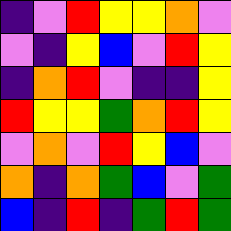[["indigo", "violet", "red", "yellow", "yellow", "orange", "violet"], ["violet", "indigo", "yellow", "blue", "violet", "red", "yellow"], ["indigo", "orange", "red", "violet", "indigo", "indigo", "yellow"], ["red", "yellow", "yellow", "green", "orange", "red", "yellow"], ["violet", "orange", "violet", "red", "yellow", "blue", "violet"], ["orange", "indigo", "orange", "green", "blue", "violet", "green"], ["blue", "indigo", "red", "indigo", "green", "red", "green"]]